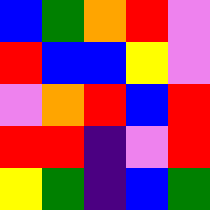[["blue", "green", "orange", "red", "violet"], ["red", "blue", "blue", "yellow", "violet"], ["violet", "orange", "red", "blue", "red"], ["red", "red", "indigo", "violet", "red"], ["yellow", "green", "indigo", "blue", "green"]]